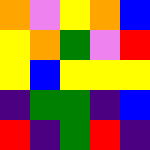[["orange", "violet", "yellow", "orange", "blue"], ["yellow", "orange", "green", "violet", "red"], ["yellow", "blue", "yellow", "yellow", "yellow"], ["indigo", "green", "green", "indigo", "blue"], ["red", "indigo", "green", "red", "indigo"]]